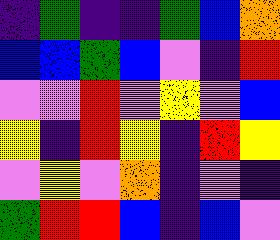[["indigo", "green", "indigo", "indigo", "green", "blue", "orange"], ["blue", "blue", "green", "blue", "violet", "indigo", "red"], ["violet", "violet", "red", "violet", "yellow", "violet", "blue"], ["yellow", "indigo", "red", "yellow", "indigo", "red", "yellow"], ["violet", "yellow", "violet", "orange", "indigo", "violet", "indigo"], ["green", "red", "red", "blue", "indigo", "blue", "violet"]]